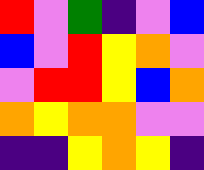[["red", "violet", "green", "indigo", "violet", "blue"], ["blue", "violet", "red", "yellow", "orange", "violet"], ["violet", "red", "red", "yellow", "blue", "orange"], ["orange", "yellow", "orange", "orange", "violet", "violet"], ["indigo", "indigo", "yellow", "orange", "yellow", "indigo"]]